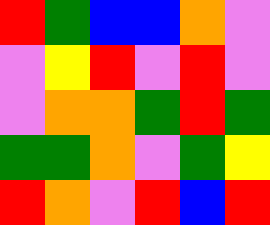[["red", "green", "blue", "blue", "orange", "violet"], ["violet", "yellow", "red", "violet", "red", "violet"], ["violet", "orange", "orange", "green", "red", "green"], ["green", "green", "orange", "violet", "green", "yellow"], ["red", "orange", "violet", "red", "blue", "red"]]